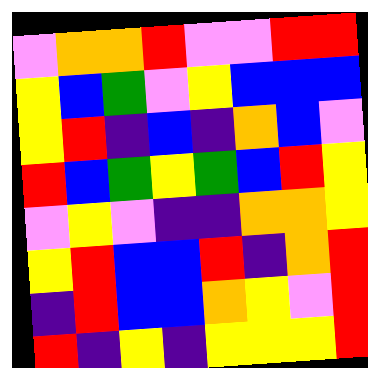[["violet", "orange", "orange", "red", "violet", "violet", "red", "red"], ["yellow", "blue", "green", "violet", "yellow", "blue", "blue", "blue"], ["yellow", "red", "indigo", "blue", "indigo", "orange", "blue", "violet"], ["red", "blue", "green", "yellow", "green", "blue", "red", "yellow"], ["violet", "yellow", "violet", "indigo", "indigo", "orange", "orange", "yellow"], ["yellow", "red", "blue", "blue", "red", "indigo", "orange", "red"], ["indigo", "red", "blue", "blue", "orange", "yellow", "violet", "red"], ["red", "indigo", "yellow", "indigo", "yellow", "yellow", "yellow", "red"]]